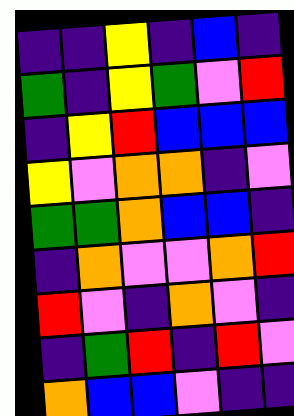[["indigo", "indigo", "yellow", "indigo", "blue", "indigo"], ["green", "indigo", "yellow", "green", "violet", "red"], ["indigo", "yellow", "red", "blue", "blue", "blue"], ["yellow", "violet", "orange", "orange", "indigo", "violet"], ["green", "green", "orange", "blue", "blue", "indigo"], ["indigo", "orange", "violet", "violet", "orange", "red"], ["red", "violet", "indigo", "orange", "violet", "indigo"], ["indigo", "green", "red", "indigo", "red", "violet"], ["orange", "blue", "blue", "violet", "indigo", "indigo"]]